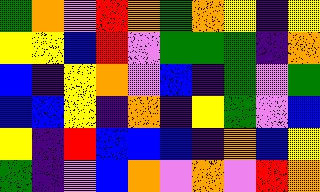[["green", "orange", "violet", "red", "orange", "green", "orange", "yellow", "indigo", "yellow"], ["yellow", "yellow", "blue", "red", "violet", "green", "green", "green", "indigo", "orange"], ["blue", "indigo", "yellow", "orange", "violet", "blue", "indigo", "green", "violet", "green"], ["blue", "blue", "yellow", "indigo", "orange", "indigo", "yellow", "green", "violet", "blue"], ["yellow", "indigo", "red", "blue", "blue", "blue", "indigo", "orange", "blue", "yellow"], ["green", "indigo", "violet", "blue", "orange", "violet", "orange", "violet", "red", "orange"]]